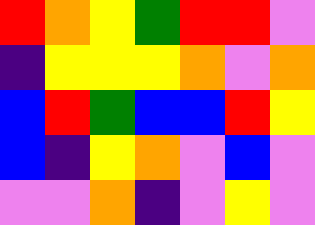[["red", "orange", "yellow", "green", "red", "red", "violet"], ["indigo", "yellow", "yellow", "yellow", "orange", "violet", "orange"], ["blue", "red", "green", "blue", "blue", "red", "yellow"], ["blue", "indigo", "yellow", "orange", "violet", "blue", "violet"], ["violet", "violet", "orange", "indigo", "violet", "yellow", "violet"]]